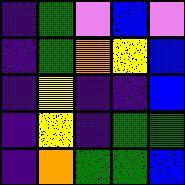[["indigo", "green", "violet", "blue", "violet"], ["indigo", "green", "orange", "yellow", "blue"], ["indigo", "yellow", "indigo", "indigo", "blue"], ["indigo", "yellow", "indigo", "green", "green"], ["indigo", "orange", "green", "green", "blue"]]